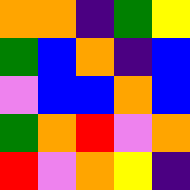[["orange", "orange", "indigo", "green", "yellow"], ["green", "blue", "orange", "indigo", "blue"], ["violet", "blue", "blue", "orange", "blue"], ["green", "orange", "red", "violet", "orange"], ["red", "violet", "orange", "yellow", "indigo"]]